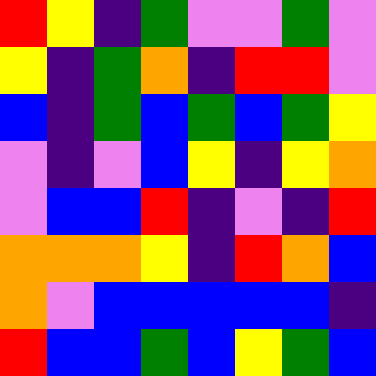[["red", "yellow", "indigo", "green", "violet", "violet", "green", "violet"], ["yellow", "indigo", "green", "orange", "indigo", "red", "red", "violet"], ["blue", "indigo", "green", "blue", "green", "blue", "green", "yellow"], ["violet", "indigo", "violet", "blue", "yellow", "indigo", "yellow", "orange"], ["violet", "blue", "blue", "red", "indigo", "violet", "indigo", "red"], ["orange", "orange", "orange", "yellow", "indigo", "red", "orange", "blue"], ["orange", "violet", "blue", "blue", "blue", "blue", "blue", "indigo"], ["red", "blue", "blue", "green", "blue", "yellow", "green", "blue"]]